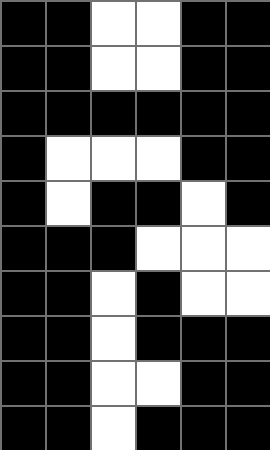[["black", "black", "white", "white", "black", "black"], ["black", "black", "white", "white", "black", "black"], ["black", "black", "black", "black", "black", "black"], ["black", "white", "white", "white", "black", "black"], ["black", "white", "black", "black", "white", "black"], ["black", "black", "black", "white", "white", "white"], ["black", "black", "white", "black", "white", "white"], ["black", "black", "white", "black", "black", "black"], ["black", "black", "white", "white", "black", "black"], ["black", "black", "white", "black", "black", "black"]]